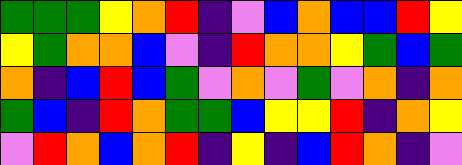[["green", "green", "green", "yellow", "orange", "red", "indigo", "violet", "blue", "orange", "blue", "blue", "red", "yellow"], ["yellow", "green", "orange", "orange", "blue", "violet", "indigo", "red", "orange", "orange", "yellow", "green", "blue", "green"], ["orange", "indigo", "blue", "red", "blue", "green", "violet", "orange", "violet", "green", "violet", "orange", "indigo", "orange"], ["green", "blue", "indigo", "red", "orange", "green", "green", "blue", "yellow", "yellow", "red", "indigo", "orange", "yellow"], ["violet", "red", "orange", "blue", "orange", "red", "indigo", "yellow", "indigo", "blue", "red", "orange", "indigo", "violet"]]